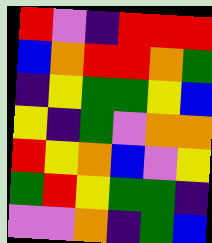[["red", "violet", "indigo", "red", "red", "red"], ["blue", "orange", "red", "red", "orange", "green"], ["indigo", "yellow", "green", "green", "yellow", "blue"], ["yellow", "indigo", "green", "violet", "orange", "orange"], ["red", "yellow", "orange", "blue", "violet", "yellow"], ["green", "red", "yellow", "green", "green", "indigo"], ["violet", "violet", "orange", "indigo", "green", "blue"]]